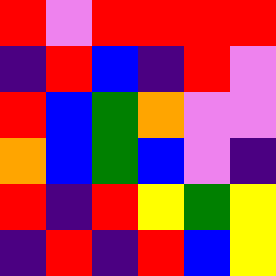[["red", "violet", "red", "red", "red", "red"], ["indigo", "red", "blue", "indigo", "red", "violet"], ["red", "blue", "green", "orange", "violet", "violet"], ["orange", "blue", "green", "blue", "violet", "indigo"], ["red", "indigo", "red", "yellow", "green", "yellow"], ["indigo", "red", "indigo", "red", "blue", "yellow"]]